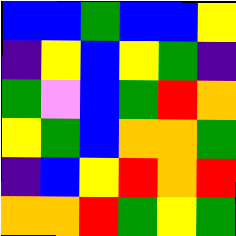[["blue", "blue", "green", "blue", "blue", "yellow"], ["indigo", "yellow", "blue", "yellow", "green", "indigo"], ["green", "violet", "blue", "green", "red", "orange"], ["yellow", "green", "blue", "orange", "orange", "green"], ["indigo", "blue", "yellow", "red", "orange", "red"], ["orange", "orange", "red", "green", "yellow", "green"]]